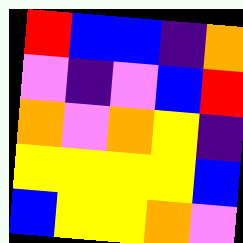[["red", "blue", "blue", "indigo", "orange"], ["violet", "indigo", "violet", "blue", "red"], ["orange", "violet", "orange", "yellow", "indigo"], ["yellow", "yellow", "yellow", "yellow", "blue"], ["blue", "yellow", "yellow", "orange", "violet"]]